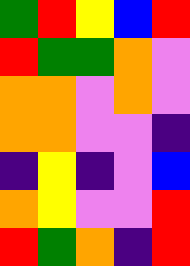[["green", "red", "yellow", "blue", "red"], ["red", "green", "green", "orange", "violet"], ["orange", "orange", "violet", "orange", "violet"], ["orange", "orange", "violet", "violet", "indigo"], ["indigo", "yellow", "indigo", "violet", "blue"], ["orange", "yellow", "violet", "violet", "red"], ["red", "green", "orange", "indigo", "red"]]